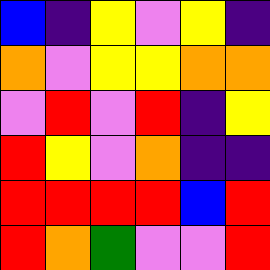[["blue", "indigo", "yellow", "violet", "yellow", "indigo"], ["orange", "violet", "yellow", "yellow", "orange", "orange"], ["violet", "red", "violet", "red", "indigo", "yellow"], ["red", "yellow", "violet", "orange", "indigo", "indigo"], ["red", "red", "red", "red", "blue", "red"], ["red", "orange", "green", "violet", "violet", "red"]]